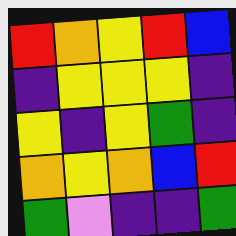[["red", "orange", "yellow", "red", "blue"], ["indigo", "yellow", "yellow", "yellow", "indigo"], ["yellow", "indigo", "yellow", "green", "indigo"], ["orange", "yellow", "orange", "blue", "red"], ["green", "violet", "indigo", "indigo", "green"]]